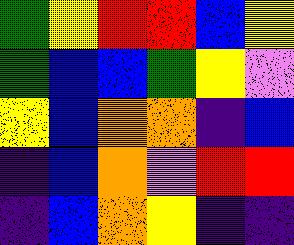[["green", "yellow", "red", "red", "blue", "yellow"], ["green", "blue", "blue", "green", "yellow", "violet"], ["yellow", "blue", "orange", "orange", "indigo", "blue"], ["indigo", "blue", "orange", "violet", "red", "red"], ["indigo", "blue", "orange", "yellow", "indigo", "indigo"]]